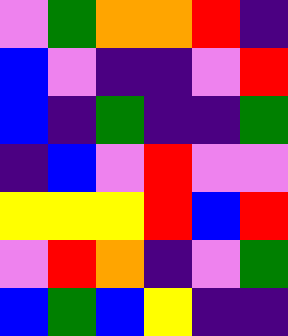[["violet", "green", "orange", "orange", "red", "indigo"], ["blue", "violet", "indigo", "indigo", "violet", "red"], ["blue", "indigo", "green", "indigo", "indigo", "green"], ["indigo", "blue", "violet", "red", "violet", "violet"], ["yellow", "yellow", "yellow", "red", "blue", "red"], ["violet", "red", "orange", "indigo", "violet", "green"], ["blue", "green", "blue", "yellow", "indigo", "indigo"]]